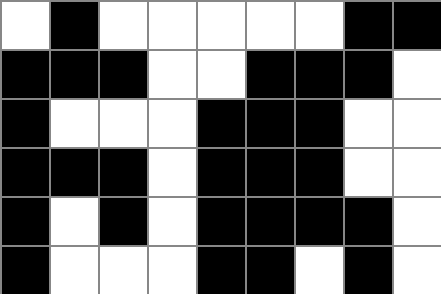[["white", "black", "white", "white", "white", "white", "white", "black", "black"], ["black", "black", "black", "white", "white", "black", "black", "black", "white"], ["black", "white", "white", "white", "black", "black", "black", "white", "white"], ["black", "black", "black", "white", "black", "black", "black", "white", "white"], ["black", "white", "black", "white", "black", "black", "black", "black", "white"], ["black", "white", "white", "white", "black", "black", "white", "black", "white"]]